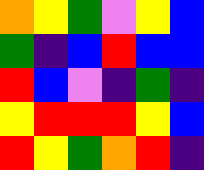[["orange", "yellow", "green", "violet", "yellow", "blue"], ["green", "indigo", "blue", "red", "blue", "blue"], ["red", "blue", "violet", "indigo", "green", "indigo"], ["yellow", "red", "red", "red", "yellow", "blue"], ["red", "yellow", "green", "orange", "red", "indigo"]]